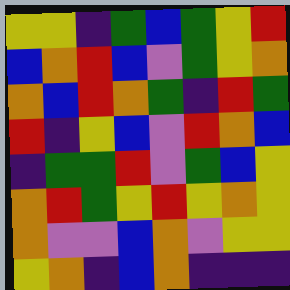[["yellow", "yellow", "indigo", "green", "blue", "green", "yellow", "red"], ["blue", "orange", "red", "blue", "violet", "green", "yellow", "orange"], ["orange", "blue", "red", "orange", "green", "indigo", "red", "green"], ["red", "indigo", "yellow", "blue", "violet", "red", "orange", "blue"], ["indigo", "green", "green", "red", "violet", "green", "blue", "yellow"], ["orange", "red", "green", "yellow", "red", "yellow", "orange", "yellow"], ["orange", "violet", "violet", "blue", "orange", "violet", "yellow", "yellow"], ["yellow", "orange", "indigo", "blue", "orange", "indigo", "indigo", "indigo"]]